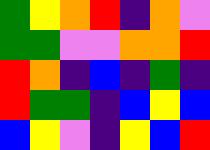[["green", "yellow", "orange", "red", "indigo", "orange", "violet"], ["green", "green", "violet", "violet", "orange", "orange", "red"], ["red", "orange", "indigo", "blue", "indigo", "green", "indigo"], ["red", "green", "green", "indigo", "blue", "yellow", "blue"], ["blue", "yellow", "violet", "indigo", "yellow", "blue", "red"]]